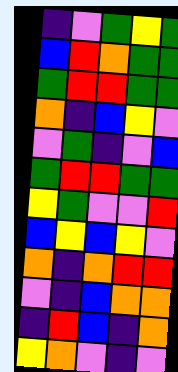[["indigo", "violet", "green", "yellow", "green"], ["blue", "red", "orange", "green", "green"], ["green", "red", "red", "green", "green"], ["orange", "indigo", "blue", "yellow", "violet"], ["violet", "green", "indigo", "violet", "blue"], ["green", "red", "red", "green", "green"], ["yellow", "green", "violet", "violet", "red"], ["blue", "yellow", "blue", "yellow", "violet"], ["orange", "indigo", "orange", "red", "red"], ["violet", "indigo", "blue", "orange", "orange"], ["indigo", "red", "blue", "indigo", "orange"], ["yellow", "orange", "violet", "indigo", "violet"]]